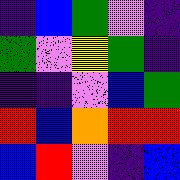[["indigo", "blue", "green", "violet", "indigo"], ["green", "violet", "yellow", "green", "indigo"], ["indigo", "indigo", "violet", "blue", "green"], ["red", "blue", "orange", "red", "red"], ["blue", "red", "violet", "indigo", "blue"]]